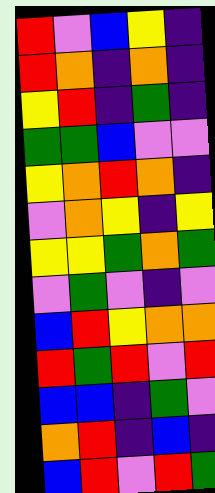[["red", "violet", "blue", "yellow", "indigo"], ["red", "orange", "indigo", "orange", "indigo"], ["yellow", "red", "indigo", "green", "indigo"], ["green", "green", "blue", "violet", "violet"], ["yellow", "orange", "red", "orange", "indigo"], ["violet", "orange", "yellow", "indigo", "yellow"], ["yellow", "yellow", "green", "orange", "green"], ["violet", "green", "violet", "indigo", "violet"], ["blue", "red", "yellow", "orange", "orange"], ["red", "green", "red", "violet", "red"], ["blue", "blue", "indigo", "green", "violet"], ["orange", "red", "indigo", "blue", "indigo"], ["blue", "red", "violet", "red", "green"]]